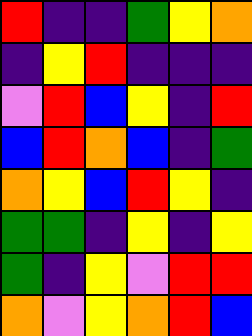[["red", "indigo", "indigo", "green", "yellow", "orange"], ["indigo", "yellow", "red", "indigo", "indigo", "indigo"], ["violet", "red", "blue", "yellow", "indigo", "red"], ["blue", "red", "orange", "blue", "indigo", "green"], ["orange", "yellow", "blue", "red", "yellow", "indigo"], ["green", "green", "indigo", "yellow", "indigo", "yellow"], ["green", "indigo", "yellow", "violet", "red", "red"], ["orange", "violet", "yellow", "orange", "red", "blue"]]